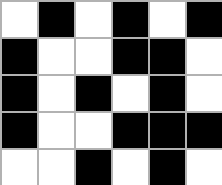[["white", "black", "white", "black", "white", "black"], ["black", "white", "white", "black", "black", "white"], ["black", "white", "black", "white", "black", "white"], ["black", "white", "white", "black", "black", "black"], ["white", "white", "black", "white", "black", "white"]]